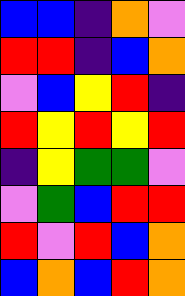[["blue", "blue", "indigo", "orange", "violet"], ["red", "red", "indigo", "blue", "orange"], ["violet", "blue", "yellow", "red", "indigo"], ["red", "yellow", "red", "yellow", "red"], ["indigo", "yellow", "green", "green", "violet"], ["violet", "green", "blue", "red", "red"], ["red", "violet", "red", "blue", "orange"], ["blue", "orange", "blue", "red", "orange"]]